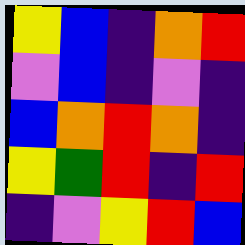[["yellow", "blue", "indigo", "orange", "red"], ["violet", "blue", "indigo", "violet", "indigo"], ["blue", "orange", "red", "orange", "indigo"], ["yellow", "green", "red", "indigo", "red"], ["indigo", "violet", "yellow", "red", "blue"]]